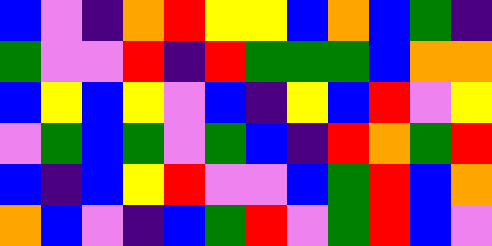[["blue", "violet", "indigo", "orange", "red", "yellow", "yellow", "blue", "orange", "blue", "green", "indigo"], ["green", "violet", "violet", "red", "indigo", "red", "green", "green", "green", "blue", "orange", "orange"], ["blue", "yellow", "blue", "yellow", "violet", "blue", "indigo", "yellow", "blue", "red", "violet", "yellow"], ["violet", "green", "blue", "green", "violet", "green", "blue", "indigo", "red", "orange", "green", "red"], ["blue", "indigo", "blue", "yellow", "red", "violet", "violet", "blue", "green", "red", "blue", "orange"], ["orange", "blue", "violet", "indigo", "blue", "green", "red", "violet", "green", "red", "blue", "violet"]]